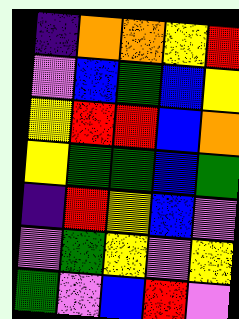[["indigo", "orange", "orange", "yellow", "red"], ["violet", "blue", "green", "blue", "yellow"], ["yellow", "red", "red", "blue", "orange"], ["yellow", "green", "green", "blue", "green"], ["indigo", "red", "yellow", "blue", "violet"], ["violet", "green", "yellow", "violet", "yellow"], ["green", "violet", "blue", "red", "violet"]]